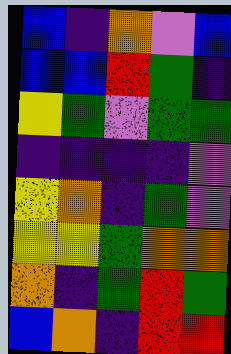[["blue", "indigo", "orange", "violet", "blue"], ["blue", "blue", "red", "green", "indigo"], ["yellow", "green", "violet", "green", "green"], ["indigo", "indigo", "indigo", "indigo", "violet"], ["yellow", "orange", "indigo", "green", "violet"], ["yellow", "yellow", "green", "orange", "orange"], ["orange", "indigo", "green", "red", "green"], ["blue", "orange", "indigo", "red", "red"]]